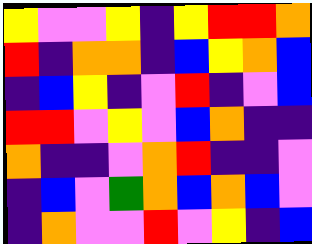[["yellow", "violet", "violet", "yellow", "indigo", "yellow", "red", "red", "orange"], ["red", "indigo", "orange", "orange", "indigo", "blue", "yellow", "orange", "blue"], ["indigo", "blue", "yellow", "indigo", "violet", "red", "indigo", "violet", "blue"], ["red", "red", "violet", "yellow", "violet", "blue", "orange", "indigo", "indigo"], ["orange", "indigo", "indigo", "violet", "orange", "red", "indigo", "indigo", "violet"], ["indigo", "blue", "violet", "green", "orange", "blue", "orange", "blue", "violet"], ["indigo", "orange", "violet", "violet", "red", "violet", "yellow", "indigo", "blue"]]